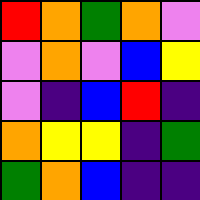[["red", "orange", "green", "orange", "violet"], ["violet", "orange", "violet", "blue", "yellow"], ["violet", "indigo", "blue", "red", "indigo"], ["orange", "yellow", "yellow", "indigo", "green"], ["green", "orange", "blue", "indigo", "indigo"]]